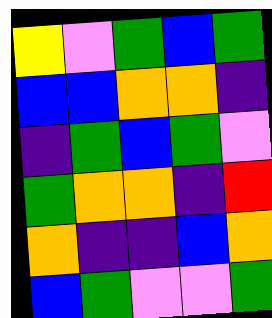[["yellow", "violet", "green", "blue", "green"], ["blue", "blue", "orange", "orange", "indigo"], ["indigo", "green", "blue", "green", "violet"], ["green", "orange", "orange", "indigo", "red"], ["orange", "indigo", "indigo", "blue", "orange"], ["blue", "green", "violet", "violet", "green"]]